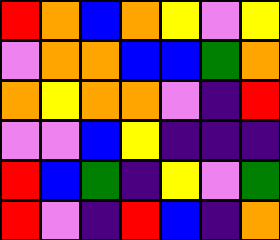[["red", "orange", "blue", "orange", "yellow", "violet", "yellow"], ["violet", "orange", "orange", "blue", "blue", "green", "orange"], ["orange", "yellow", "orange", "orange", "violet", "indigo", "red"], ["violet", "violet", "blue", "yellow", "indigo", "indigo", "indigo"], ["red", "blue", "green", "indigo", "yellow", "violet", "green"], ["red", "violet", "indigo", "red", "blue", "indigo", "orange"]]